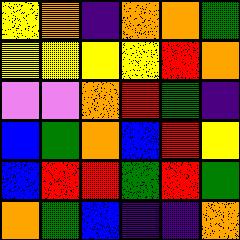[["yellow", "orange", "indigo", "orange", "orange", "green"], ["yellow", "yellow", "yellow", "yellow", "red", "orange"], ["violet", "violet", "orange", "red", "green", "indigo"], ["blue", "green", "orange", "blue", "red", "yellow"], ["blue", "red", "red", "green", "red", "green"], ["orange", "green", "blue", "indigo", "indigo", "orange"]]